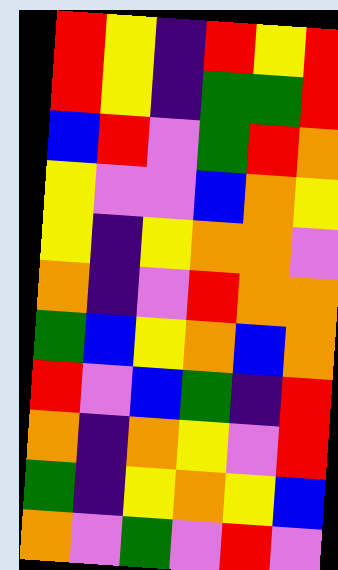[["red", "yellow", "indigo", "red", "yellow", "red"], ["red", "yellow", "indigo", "green", "green", "red"], ["blue", "red", "violet", "green", "red", "orange"], ["yellow", "violet", "violet", "blue", "orange", "yellow"], ["yellow", "indigo", "yellow", "orange", "orange", "violet"], ["orange", "indigo", "violet", "red", "orange", "orange"], ["green", "blue", "yellow", "orange", "blue", "orange"], ["red", "violet", "blue", "green", "indigo", "red"], ["orange", "indigo", "orange", "yellow", "violet", "red"], ["green", "indigo", "yellow", "orange", "yellow", "blue"], ["orange", "violet", "green", "violet", "red", "violet"]]